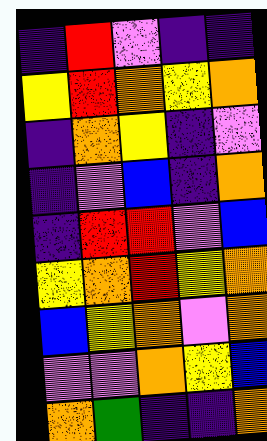[["indigo", "red", "violet", "indigo", "indigo"], ["yellow", "red", "orange", "yellow", "orange"], ["indigo", "orange", "yellow", "indigo", "violet"], ["indigo", "violet", "blue", "indigo", "orange"], ["indigo", "red", "red", "violet", "blue"], ["yellow", "orange", "red", "yellow", "orange"], ["blue", "yellow", "orange", "violet", "orange"], ["violet", "violet", "orange", "yellow", "blue"], ["orange", "green", "indigo", "indigo", "orange"]]